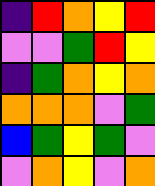[["indigo", "red", "orange", "yellow", "red"], ["violet", "violet", "green", "red", "yellow"], ["indigo", "green", "orange", "yellow", "orange"], ["orange", "orange", "orange", "violet", "green"], ["blue", "green", "yellow", "green", "violet"], ["violet", "orange", "yellow", "violet", "orange"]]